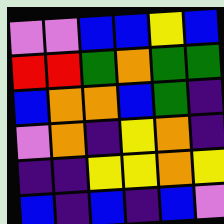[["violet", "violet", "blue", "blue", "yellow", "blue"], ["red", "red", "green", "orange", "green", "green"], ["blue", "orange", "orange", "blue", "green", "indigo"], ["violet", "orange", "indigo", "yellow", "orange", "indigo"], ["indigo", "indigo", "yellow", "yellow", "orange", "yellow"], ["blue", "indigo", "blue", "indigo", "blue", "violet"]]